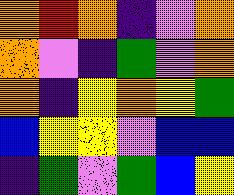[["orange", "red", "orange", "indigo", "violet", "orange"], ["orange", "violet", "indigo", "green", "violet", "orange"], ["orange", "indigo", "yellow", "orange", "yellow", "green"], ["blue", "yellow", "yellow", "violet", "blue", "blue"], ["indigo", "green", "violet", "green", "blue", "yellow"]]